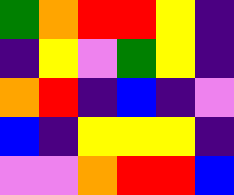[["green", "orange", "red", "red", "yellow", "indigo"], ["indigo", "yellow", "violet", "green", "yellow", "indigo"], ["orange", "red", "indigo", "blue", "indigo", "violet"], ["blue", "indigo", "yellow", "yellow", "yellow", "indigo"], ["violet", "violet", "orange", "red", "red", "blue"]]